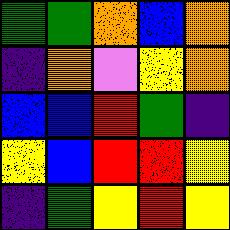[["green", "green", "orange", "blue", "orange"], ["indigo", "orange", "violet", "yellow", "orange"], ["blue", "blue", "red", "green", "indigo"], ["yellow", "blue", "red", "red", "yellow"], ["indigo", "green", "yellow", "red", "yellow"]]